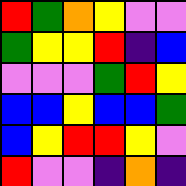[["red", "green", "orange", "yellow", "violet", "violet"], ["green", "yellow", "yellow", "red", "indigo", "blue"], ["violet", "violet", "violet", "green", "red", "yellow"], ["blue", "blue", "yellow", "blue", "blue", "green"], ["blue", "yellow", "red", "red", "yellow", "violet"], ["red", "violet", "violet", "indigo", "orange", "indigo"]]